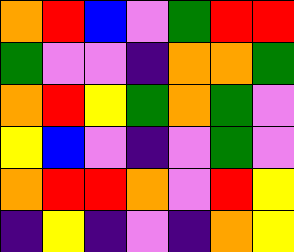[["orange", "red", "blue", "violet", "green", "red", "red"], ["green", "violet", "violet", "indigo", "orange", "orange", "green"], ["orange", "red", "yellow", "green", "orange", "green", "violet"], ["yellow", "blue", "violet", "indigo", "violet", "green", "violet"], ["orange", "red", "red", "orange", "violet", "red", "yellow"], ["indigo", "yellow", "indigo", "violet", "indigo", "orange", "yellow"]]